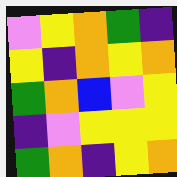[["violet", "yellow", "orange", "green", "indigo"], ["yellow", "indigo", "orange", "yellow", "orange"], ["green", "orange", "blue", "violet", "yellow"], ["indigo", "violet", "yellow", "yellow", "yellow"], ["green", "orange", "indigo", "yellow", "orange"]]